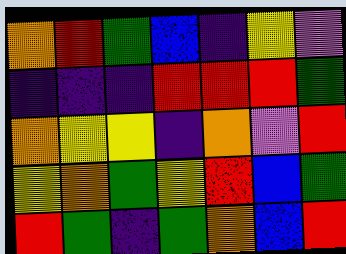[["orange", "red", "green", "blue", "indigo", "yellow", "violet"], ["indigo", "indigo", "indigo", "red", "red", "red", "green"], ["orange", "yellow", "yellow", "indigo", "orange", "violet", "red"], ["yellow", "orange", "green", "yellow", "red", "blue", "green"], ["red", "green", "indigo", "green", "orange", "blue", "red"]]